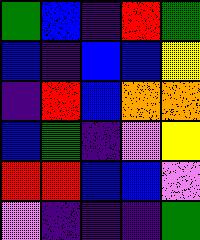[["green", "blue", "indigo", "red", "green"], ["blue", "indigo", "blue", "blue", "yellow"], ["indigo", "red", "blue", "orange", "orange"], ["blue", "green", "indigo", "violet", "yellow"], ["red", "red", "blue", "blue", "violet"], ["violet", "indigo", "indigo", "indigo", "green"]]